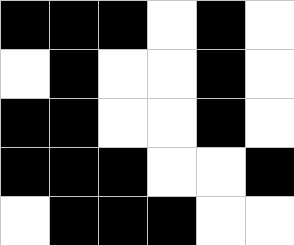[["black", "black", "black", "white", "black", "white"], ["white", "black", "white", "white", "black", "white"], ["black", "black", "white", "white", "black", "white"], ["black", "black", "black", "white", "white", "black"], ["white", "black", "black", "black", "white", "white"]]